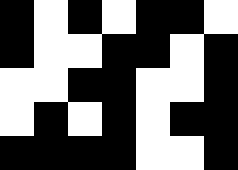[["black", "white", "black", "white", "black", "black", "white"], ["black", "white", "white", "black", "black", "white", "black"], ["white", "white", "black", "black", "white", "white", "black"], ["white", "black", "white", "black", "white", "black", "black"], ["black", "black", "black", "black", "white", "white", "black"]]